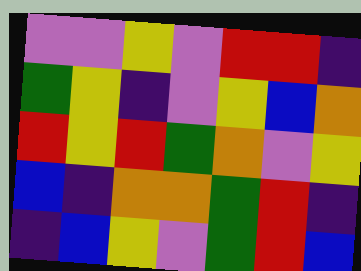[["violet", "violet", "yellow", "violet", "red", "red", "indigo"], ["green", "yellow", "indigo", "violet", "yellow", "blue", "orange"], ["red", "yellow", "red", "green", "orange", "violet", "yellow"], ["blue", "indigo", "orange", "orange", "green", "red", "indigo"], ["indigo", "blue", "yellow", "violet", "green", "red", "blue"]]